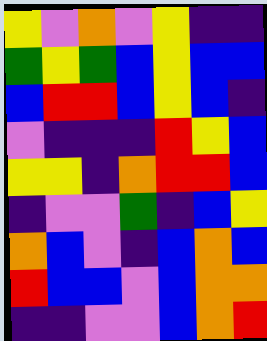[["yellow", "violet", "orange", "violet", "yellow", "indigo", "indigo"], ["green", "yellow", "green", "blue", "yellow", "blue", "blue"], ["blue", "red", "red", "blue", "yellow", "blue", "indigo"], ["violet", "indigo", "indigo", "indigo", "red", "yellow", "blue"], ["yellow", "yellow", "indigo", "orange", "red", "red", "blue"], ["indigo", "violet", "violet", "green", "indigo", "blue", "yellow"], ["orange", "blue", "violet", "indigo", "blue", "orange", "blue"], ["red", "blue", "blue", "violet", "blue", "orange", "orange"], ["indigo", "indigo", "violet", "violet", "blue", "orange", "red"]]